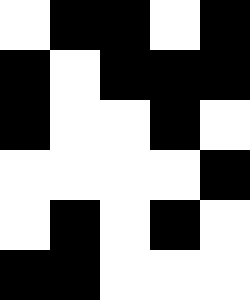[["white", "black", "black", "white", "black"], ["black", "white", "black", "black", "black"], ["black", "white", "white", "black", "white"], ["white", "white", "white", "white", "black"], ["white", "black", "white", "black", "white"], ["black", "black", "white", "white", "white"]]